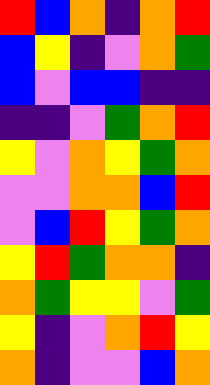[["red", "blue", "orange", "indigo", "orange", "red"], ["blue", "yellow", "indigo", "violet", "orange", "green"], ["blue", "violet", "blue", "blue", "indigo", "indigo"], ["indigo", "indigo", "violet", "green", "orange", "red"], ["yellow", "violet", "orange", "yellow", "green", "orange"], ["violet", "violet", "orange", "orange", "blue", "red"], ["violet", "blue", "red", "yellow", "green", "orange"], ["yellow", "red", "green", "orange", "orange", "indigo"], ["orange", "green", "yellow", "yellow", "violet", "green"], ["yellow", "indigo", "violet", "orange", "red", "yellow"], ["orange", "indigo", "violet", "violet", "blue", "orange"]]